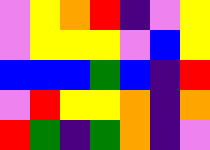[["violet", "yellow", "orange", "red", "indigo", "violet", "yellow"], ["violet", "yellow", "yellow", "yellow", "violet", "blue", "yellow"], ["blue", "blue", "blue", "green", "blue", "indigo", "red"], ["violet", "red", "yellow", "yellow", "orange", "indigo", "orange"], ["red", "green", "indigo", "green", "orange", "indigo", "violet"]]